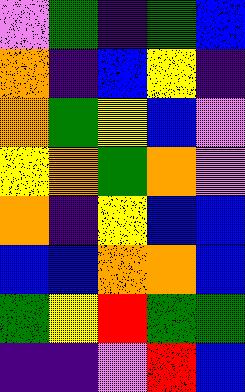[["violet", "green", "indigo", "green", "blue"], ["orange", "indigo", "blue", "yellow", "indigo"], ["orange", "green", "yellow", "blue", "violet"], ["yellow", "orange", "green", "orange", "violet"], ["orange", "indigo", "yellow", "blue", "blue"], ["blue", "blue", "orange", "orange", "blue"], ["green", "yellow", "red", "green", "green"], ["indigo", "indigo", "violet", "red", "blue"]]